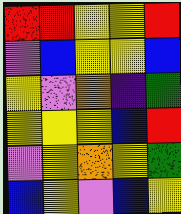[["red", "red", "yellow", "yellow", "red"], ["violet", "blue", "yellow", "yellow", "blue"], ["yellow", "violet", "orange", "indigo", "green"], ["yellow", "yellow", "yellow", "blue", "red"], ["violet", "yellow", "orange", "yellow", "green"], ["blue", "yellow", "violet", "blue", "yellow"]]